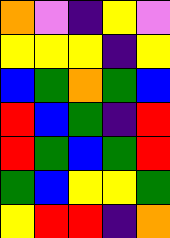[["orange", "violet", "indigo", "yellow", "violet"], ["yellow", "yellow", "yellow", "indigo", "yellow"], ["blue", "green", "orange", "green", "blue"], ["red", "blue", "green", "indigo", "red"], ["red", "green", "blue", "green", "red"], ["green", "blue", "yellow", "yellow", "green"], ["yellow", "red", "red", "indigo", "orange"]]